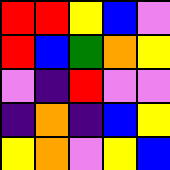[["red", "red", "yellow", "blue", "violet"], ["red", "blue", "green", "orange", "yellow"], ["violet", "indigo", "red", "violet", "violet"], ["indigo", "orange", "indigo", "blue", "yellow"], ["yellow", "orange", "violet", "yellow", "blue"]]